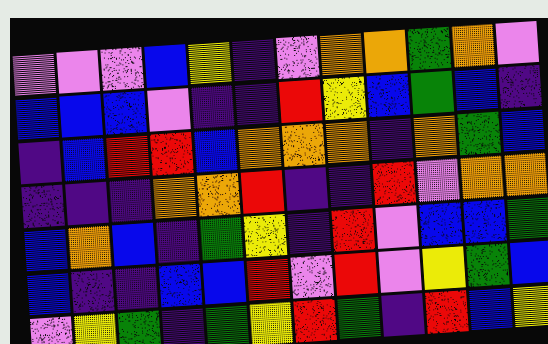[["violet", "violet", "violet", "blue", "yellow", "indigo", "violet", "orange", "orange", "green", "orange", "violet"], ["blue", "blue", "blue", "violet", "indigo", "indigo", "red", "yellow", "blue", "green", "blue", "indigo"], ["indigo", "blue", "red", "red", "blue", "orange", "orange", "orange", "indigo", "orange", "green", "blue"], ["indigo", "indigo", "indigo", "orange", "orange", "red", "indigo", "indigo", "red", "violet", "orange", "orange"], ["blue", "orange", "blue", "indigo", "green", "yellow", "indigo", "red", "violet", "blue", "blue", "green"], ["blue", "indigo", "indigo", "blue", "blue", "red", "violet", "red", "violet", "yellow", "green", "blue"], ["violet", "yellow", "green", "indigo", "green", "yellow", "red", "green", "indigo", "red", "blue", "yellow"]]